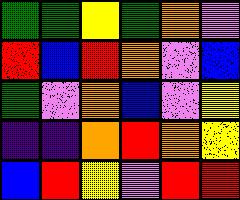[["green", "green", "yellow", "green", "orange", "violet"], ["red", "blue", "red", "orange", "violet", "blue"], ["green", "violet", "orange", "blue", "violet", "yellow"], ["indigo", "indigo", "orange", "red", "orange", "yellow"], ["blue", "red", "yellow", "violet", "red", "red"]]